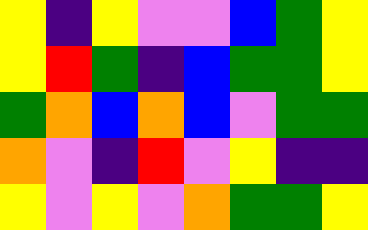[["yellow", "indigo", "yellow", "violet", "violet", "blue", "green", "yellow"], ["yellow", "red", "green", "indigo", "blue", "green", "green", "yellow"], ["green", "orange", "blue", "orange", "blue", "violet", "green", "green"], ["orange", "violet", "indigo", "red", "violet", "yellow", "indigo", "indigo"], ["yellow", "violet", "yellow", "violet", "orange", "green", "green", "yellow"]]